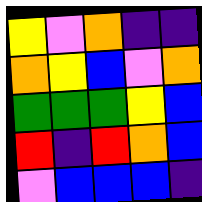[["yellow", "violet", "orange", "indigo", "indigo"], ["orange", "yellow", "blue", "violet", "orange"], ["green", "green", "green", "yellow", "blue"], ["red", "indigo", "red", "orange", "blue"], ["violet", "blue", "blue", "blue", "indigo"]]